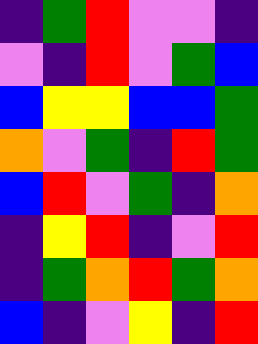[["indigo", "green", "red", "violet", "violet", "indigo"], ["violet", "indigo", "red", "violet", "green", "blue"], ["blue", "yellow", "yellow", "blue", "blue", "green"], ["orange", "violet", "green", "indigo", "red", "green"], ["blue", "red", "violet", "green", "indigo", "orange"], ["indigo", "yellow", "red", "indigo", "violet", "red"], ["indigo", "green", "orange", "red", "green", "orange"], ["blue", "indigo", "violet", "yellow", "indigo", "red"]]